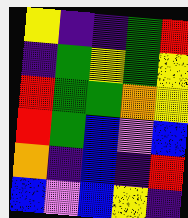[["yellow", "indigo", "indigo", "green", "red"], ["indigo", "green", "yellow", "green", "yellow"], ["red", "green", "green", "orange", "yellow"], ["red", "green", "blue", "violet", "blue"], ["orange", "indigo", "blue", "indigo", "red"], ["blue", "violet", "blue", "yellow", "indigo"]]